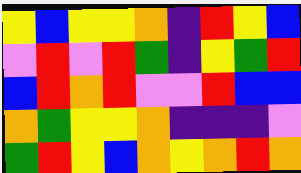[["yellow", "blue", "yellow", "yellow", "orange", "indigo", "red", "yellow", "blue"], ["violet", "red", "violet", "red", "green", "indigo", "yellow", "green", "red"], ["blue", "red", "orange", "red", "violet", "violet", "red", "blue", "blue"], ["orange", "green", "yellow", "yellow", "orange", "indigo", "indigo", "indigo", "violet"], ["green", "red", "yellow", "blue", "orange", "yellow", "orange", "red", "orange"]]